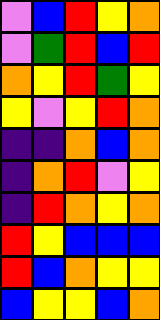[["violet", "blue", "red", "yellow", "orange"], ["violet", "green", "red", "blue", "red"], ["orange", "yellow", "red", "green", "yellow"], ["yellow", "violet", "yellow", "red", "orange"], ["indigo", "indigo", "orange", "blue", "orange"], ["indigo", "orange", "red", "violet", "yellow"], ["indigo", "red", "orange", "yellow", "orange"], ["red", "yellow", "blue", "blue", "blue"], ["red", "blue", "orange", "yellow", "yellow"], ["blue", "yellow", "yellow", "blue", "orange"]]